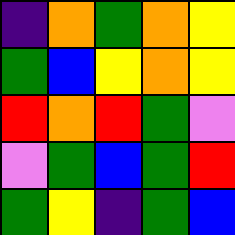[["indigo", "orange", "green", "orange", "yellow"], ["green", "blue", "yellow", "orange", "yellow"], ["red", "orange", "red", "green", "violet"], ["violet", "green", "blue", "green", "red"], ["green", "yellow", "indigo", "green", "blue"]]